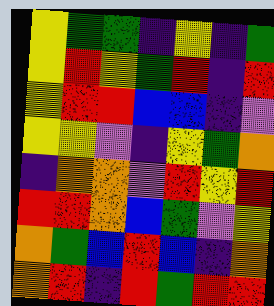[["yellow", "green", "green", "indigo", "yellow", "indigo", "green"], ["yellow", "red", "yellow", "green", "red", "indigo", "red"], ["yellow", "red", "red", "blue", "blue", "indigo", "violet"], ["yellow", "yellow", "violet", "indigo", "yellow", "green", "orange"], ["indigo", "orange", "orange", "violet", "red", "yellow", "red"], ["red", "red", "orange", "blue", "green", "violet", "yellow"], ["orange", "green", "blue", "red", "blue", "indigo", "orange"], ["orange", "red", "indigo", "red", "green", "red", "red"]]